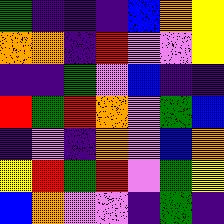[["green", "indigo", "indigo", "indigo", "blue", "orange", "yellow"], ["orange", "orange", "indigo", "red", "violet", "violet", "yellow"], ["indigo", "indigo", "green", "violet", "blue", "indigo", "indigo"], ["red", "green", "red", "orange", "violet", "green", "blue"], ["indigo", "violet", "indigo", "orange", "violet", "blue", "orange"], ["yellow", "red", "green", "red", "violet", "green", "yellow"], ["blue", "orange", "violet", "violet", "indigo", "green", "indigo"]]